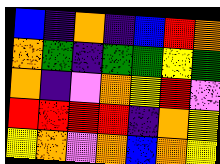[["blue", "indigo", "orange", "indigo", "blue", "red", "orange"], ["orange", "green", "indigo", "green", "green", "yellow", "green"], ["orange", "indigo", "violet", "orange", "yellow", "red", "violet"], ["red", "red", "red", "red", "indigo", "orange", "yellow"], ["yellow", "orange", "violet", "orange", "blue", "orange", "yellow"]]